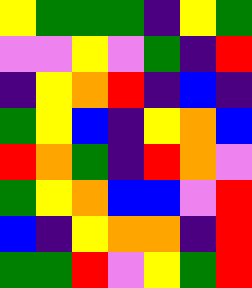[["yellow", "green", "green", "green", "indigo", "yellow", "green"], ["violet", "violet", "yellow", "violet", "green", "indigo", "red"], ["indigo", "yellow", "orange", "red", "indigo", "blue", "indigo"], ["green", "yellow", "blue", "indigo", "yellow", "orange", "blue"], ["red", "orange", "green", "indigo", "red", "orange", "violet"], ["green", "yellow", "orange", "blue", "blue", "violet", "red"], ["blue", "indigo", "yellow", "orange", "orange", "indigo", "red"], ["green", "green", "red", "violet", "yellow", "green", "red"]]